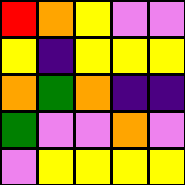[["red", "orange", "yellow", "violet", "violet"], ["yellow", "indigo", "yellow", "yellow", "yellow"], ["orange", "green", "orange", "indigo", "indigo"], ["green", "violet", "violet", "orange", "violet"], ["violet", "yellow", "yellow", "yellow", "yellow"]]